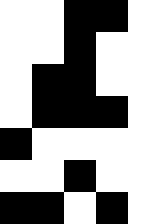[["white", "white", "black", "black", "white"], ["white", "white", "black", "white", "white"], ["white", "black", "black", "white", "white"], ["white", "black", "black", "black", "white"], ["black", "white", "white", "white", "white"], ["white", "white", "black", "white", "white"], ["black", "black", "white", "black", "white"]]